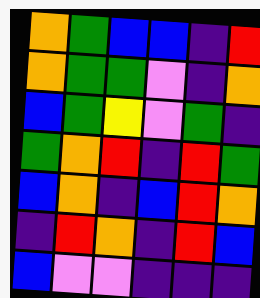[["orange", "green", "blue", "blue", "indigo", "red"], ["orange", "green", "green", "violet", "indigo", "orange"], ["blue", "green", "yellow", "violet", "green", "indigo"], ["green", "orange", "red", "indigo", "red", "green"], ["blue", "orange", "indigo", "blue", "red", "orange"], ["indigo", "red", "orange", "indigo", "red", "blue"], ["blue", "violet", "violet", "indigo", "indigo", "indigo"]]